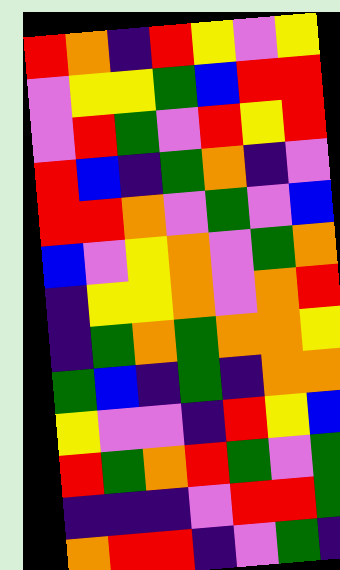[["red", "orange", "indigo", "red", "yellow", "violet", "yellow"], ["violet", "yellow", "yellow", "green", "blue", "red", "red"], ["violet", "red", "green", "violet", "red", "yellow", "red"], ["red", "blue", "indigo", "green", "orange", "indigo", "violet"], ["red", "red", "orange", "violet", "green", "violet", "blue"], ["blue", "violet", "yellow", "orange", "violet", "green", "orange"], ["indigo", "yellow", "yellow", "orange", "violet", "orange", "red"], ["indigo", "green", "orange", "green", "orange", "orange", "yellow"], ["green", "blue", "indigo", "green", "indigo", "orange", "orange"], ["yellow", "violet", "violet", "indigo", "red", "yellow", "blue"], ["red", "green", "orange", "red", "green", "violet", "green"], ["indigo", "indigo", "indigo", "violet", "red", "red", "green"], ["orange", "red", "red", "indigo", "violet", "green", "indigo"]]